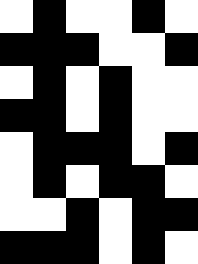[["white", "black", "white", "white", "black", "white"], ["black", "black", "black", "white", "white", "black"], ["white", "black", "white", "black", "white", "white"], ["black", "black", "white", "black", "white", "white"], ["white", "black", "black", "black", "white", "black"], ["white", "black", "white", "black", "black", "white"], ["white", "white", "black", "white", "black", "black"], ["black", "black", "black", "white", "black", "white"]]